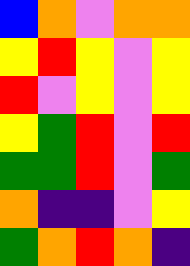[["blue", "orange", "violet", "orange", "orange"], ["yellow", "red", "yellow", "violet", "yellow"], ["red", "violet", "yellow", "violet", "yellow"], ["yellow", "green", "red", "violet", "red"], ["green", "green", "red", "violet", "green"], ["orange", "indigo", "indigo", "violet", "yellow"], ["green", "orange", "red", "orange", "indigo"]]